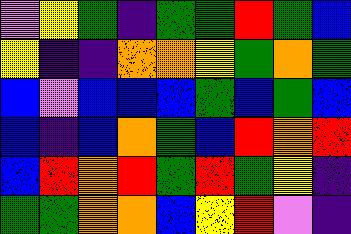[["violet", "yellow", "green", "indigo", "green", "green", "red", "green", "blue"], ["yellow", "indigo", "indigo", "orange", "orange", "yellow", "green", "orange", "green"], ["blue", "violet", "blue", "blue", "blue", "green", "blue", "green", "blue"], ["blue", "indigo", "blue", "orange", "green", "blue", "red", "orange", "red"], ["blue", "red", "orange", "red", "green", "red", "green", "yellow", "indigo"], ["green", "green", "orange", "orange", "blue", "yellow", "red", "violet", "indigo"]]